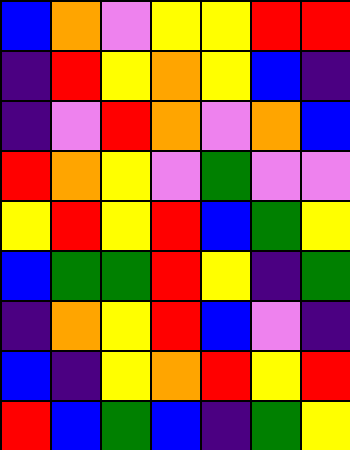[["blue", "orange", "violet", "yellow", "yellow", "red", "red"], ["indigo", "red", "yellow", "orange", "yellow", "blue", "indigo"], ["indigo", "violet", "red", "orange", "violet", "orange", "blue"], ["red", "orange", "yellow", "violet", "green", "violet", "violet"], ["yellow", "red", "yellow", "red", "blue", "green", "yellow"], ["blue", "green", "green", "red", "yellow", "indigo", "green"], ["indigo", "orange", "yellow", "red", "blue", "violet", "indigo"], ["blue", "indigo", "yellow", "orange", "red", "yellow", "red"], ["red", "blue", "green", "blue", "indigo", "green", "yellow"]]